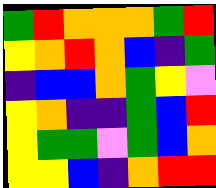[["green", "red", "orange", "orange", "orange", "green", "red"], ["yellow", "orange", "red", "orange", "blue", "indigo", "green"], ["indigo", "blue", "blue", "orange", "green", "yellow", "violet"], ["yellow", "orange", "indigo", "indigo", "green", "blue", "red"], ["yellow", "green", "green", "violet", "green", "blue", "orange"], ["yellow", "yellow", "blue", "indigo", "orange", "red", "red"]]